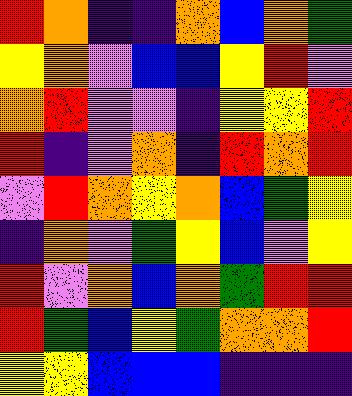[["red", "orange", "indigo", "indigo", "orange", "blue", "orange", "green"], ["yellow", "orange", "violet", "blue", "blue", "yellow", "red", "violet"], ["orange", "red", "violet", "violet", "indigo", "yellow", "yellow", "red"], ["red", "indigo", "violet", "orange", "indigo", "red", "orange", "red"], ["violet", "red", "orange", "yellow", "orange", "blue", "green", "yellow"], ["indigo", "orange", "violet", "green", "yellow", "blue", "violet", "yellow"], ["red", "violet", "orange", "blue", "orange", "green", "red", "red"], ["red", "green", "blue", "yellow", "green", "orange", "orange", "red"], ["yellow", "yellow", "blue", "blue", "blue", "indigo", "indigo", "indigo"]]